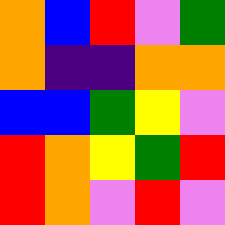[["orange", "blue", "red", "violet", "green"], ["orange", "indigo", "indigo", "orange", "orange"], ["blue", "blue", "green", "yellow", "violet"], ["red", "orange", "yellow", "green", "red"], ["red", "orange", "violet", "red", "violet"]]